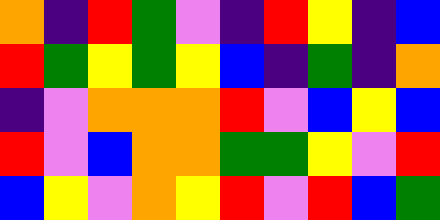[["orange", "indigo", "red", "green", "violet", "indigo", "red", "yellow", "indigo", "blue"], ["red", "green", "yellow", "green", "yellow", "blue", "indigo", "green", "indigo", "orange"], ["indigo", "violet", "orange", "orange", "orange", "red", "violet", "blue", "yellow", "blue"], ["red", "violet", "blue", "orange", "orange", "green", "green", "yellow", "violet", "red"], ["blue", "yellow", "violet", "orange", "yellow", "red", "violet", "red", "blue", "green"]]